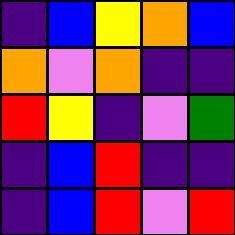[["indigo", "blue", "yellow", "orange", "blue"], ["orange", "violet", "orange", "indigo", "indigo"], ["red", "yellow", "indigo", "violet", "green"], ["indigo", "blue", "red", "indigo", "indigo"], ["indigo", "blue", "red", "violet", "red"]]